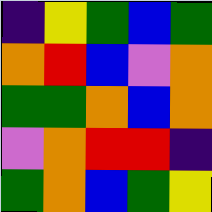[["indigo", "yellow", "green", "blue", "green"], ["orange", "red", "blue", "violet", "orange"], ["green", "green", "orange", "blue", "orange"], ["violet", "orange", "red", "red", "indigo"], ["green", "orange", "blue", "green", "yellow"]]